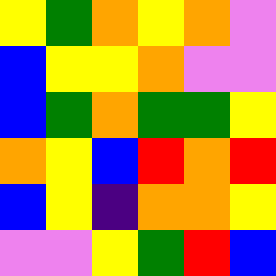[["yellow", "green", "orange", "yellow", "orange", "violet"], ["blue", "yellow", "yellow", "orange", "violet", "violet"], ["blue", "green", "orange", "green", "green", "yellow"], ["orange", "yellow", "blue", "red", "orange", "red"], ["blue", "yellow", "indigo", "orange", "orange", "yellow"], ["violet", "violet", "yellow", "green", "red", "blue"]]